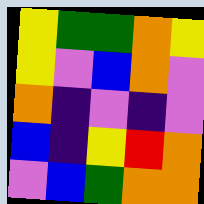[["yellow", "green", "green", "orange", "yellow"], ["yellow", "violet", "blue", "orange", "violet"], ["orange", "indigo", "violet", "indigo", "violet"], ["blue", "indigo", "yellow", "red", "orange"], ["violet", "blue", "green", "orange", "orange"]]